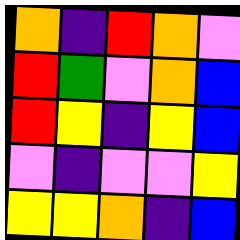[["orange", "indigo", "red", "orange", "violet"], ["red", "green", "violet", "orange", "blue"], ["red", "yellow", "indigo", "yellow", "blue"], ["violet", "indigo", "violet", "violet", "yellow"], ["yellow", "yellow", "orange", "indigo", "blue"]]